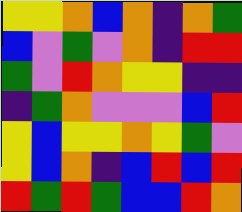[["yellow", "yellow", "orange", "blue", "orange", "indigo", "orange", "green"], ["blue", "violet", "green", "violet", "orange", "indigo", "red", "red"], ["green", "violet", "red", "orange", "yellow", "yellow", "indigo", "indigo"], ["indigo", "green", "orange", "violet", "violet", "violet", "blue", "red"], ["yellow", "blue", "yellow", "yellow", "orange", "yellow", "green", "violet"], ["yellow", "blue", "orange", "indigo", "blue", "red", "blue", "red"], ["red", "green", "red", "green", "blue", "blue", "red", "orange"]]